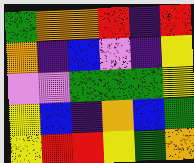[["green", "orange", "orange", "red", "indigo", "red"], ["orange", "indigo", "blue", "violet", "indigo", "yellow"], ["violet", "violet", "green", "green", "green", "yellow"], ["yellow", "blue", "indigo", "orange", "blue", "green"], ["yellow", "red", "red", "yellow", "green", "orange"]]